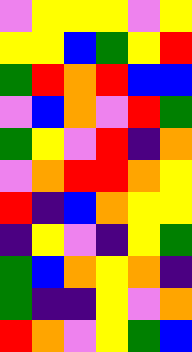[["violet", "yellow", "yellow", "yellow", "violet", "yellow"], ["yellow", "yellow", "blue", "green", "yellow", "red"], ["green", "red", "orange", "red", "blue", "blue"], ["violet", "blue", "orange", "violet", "red", "green"], ["green", "yellow", "violet", "red", "indigo", "orange"], ["violet", "orange", "red", "red", "orange", "yellow"], ["red", "indigo", "blue", "orange", "yellow", "yellow"], ["indigo", "yellow", "violet", "indigo", "yellow", "green"], ["green", "blue", "orange", "yellow", "orange", "indigo"], ["green", "indigo", "indigo", "yellow", "violet", "orange"], ["red", "orange", "violet", "yellow", "green", "blue"]]